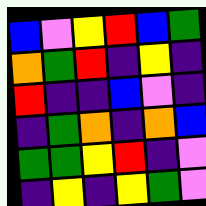[["blue", "violet", "yellow", "red", "blue", "green"], ["orange", "green", "red", "indigo", "yellow", "indigo"], ["red", "indigo", "indigo", "blue", "violet", "indigo"], ["indigo", "green", "orange", "indigo", "orange", "blue"], ["green", "green", "yellow", "red", "indigo", "violet"], ["indigo", "yellow", "indigo", "yellow", "green", "violet"]]